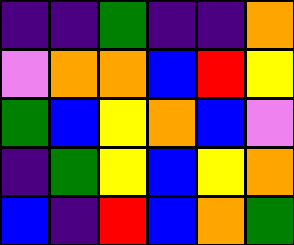[["indigo", "indigo", "green", "indigo", "indigo", "orange"], ["violet", "orange", "orange", "blue", "red", "yellow"], ["green", "blue", "yellow", "orange", "blue", "violet"], ["indigo", "green", "yellow", "blue", "yellow", "orange"], ["blue", "indigo", "red", "blue", "orange", "green"]]